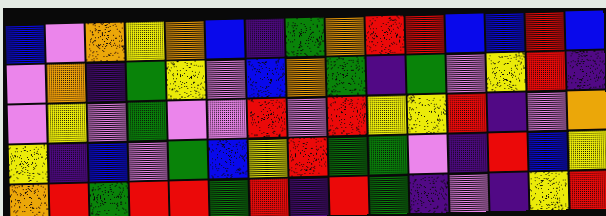[["blue", "violet", "orange", "yellow", "orange", "blue", "indigo", "green", "orange", "red", "red", "blue", "blue", "red", "blue"], ["violet", "orange", "indigo", "green", "yellow", "violet", "blue", "orange", "green", "indigo", "green", "violet", "yellow", "red", "indigo"], ["violet", "yellow", "violet", "green", "violet", "violet", "red", "violet", "red", "yellow", "yellow", "red", "indigo", "violet", "orange"], ["yellow", "indigo", "blue", "violet", "green", "blue", "yellow", "red", "green", "green", "violet", "indigo", "red", "blue", "yellow"], ["orange", "red", "green", "red", "red", "green", "red", "indigo", "red", "green", "indigo", "violet", "indigo", "yellow", "red"]]